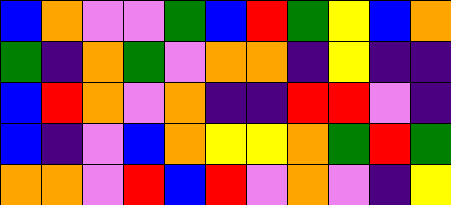[["blue", "orange", "violet", "violet", "green", "blue", "red", "green", "yellow", "blue", "orange"], ["green", "indigo", "orange", "green", "violet", "orange", "orange", "indigo", "yellow", "indigo", "indigo"], ["blue", "red", "orange", "violet", "orange", "indigo", "indigo", "red", "red", "violet", "indigo"], ["blue", "indigo", "violet", "blue", "orange", "yellow", "yellow", "orange", "green", "red", "green"], ["orange", "orange", "violet", "red", "blue", "red", "violet", "orange", "violet", "indigo", "yellow"]]